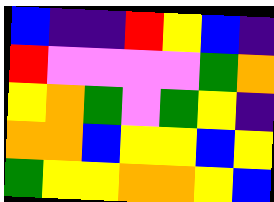[["blue", "indigo", "indigo", "red", "yellow", "blue", "indigo"], ["red", "violet", "violet", "violet", "violet", "green", "orange"], ["yellow", "orange", "green", "violet", "green", "yellow", "indigo"], ["orange", "orange", "blue", "yellow", "yellow", "blue", "yellow"], ["green", "yellow", "yellow", "orange", "orange", "yellow", "blue"]]